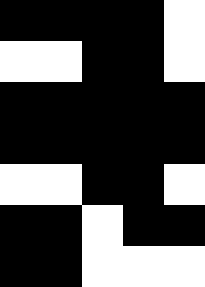[["black", "black", "black", "black", "white"], ["white", "white", "black", "black", "white"], ["black", "black", "black", "black", "black"], ["black", "black", "black", "black", "black"], ["white", "white", "black", "black", "white"], ["black", "black", "white", "black", "black"], ["black", "black", "white", "white", "white"]]